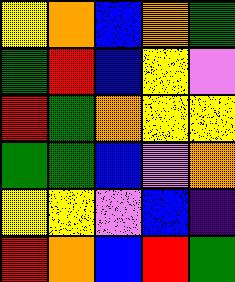[["yellow", "orange", "blue", "orange", "green"], ["green", "red", "blue", "yellow", "violet"], ["red", "green", "orange", "yellow", "yellow"], ["green", "green", "blue", "violet", "orange"], ["yellow", "yellow", "violet", "blue", "indigo"], ["red", "orange", "blue", "red", "green"]]